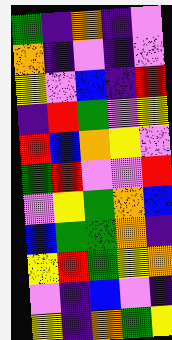[["green", "indigo", "orange", "indigo", "violet"], ["orange", "indigo", "violet", "indigo", "violet"], ["yellow", "violet", "blue", "indigo", "red"], ["indigo", "red", "green", "violet", "yellow"], ["red", "blue", "orange", "yellow", "violet"], ["green", "red", "violet", "violet", "red"], ["violet", "yellow", "green", "orange", "blue"], ["blue", "green", "green", "orange", "indigo"], ["yellow", "red", "green", "yellow", "orange"], ["violet", "indigo", "blue", "violet", "indigo"], ["yellow", "indigo", "orange", "green", "yellow"]]